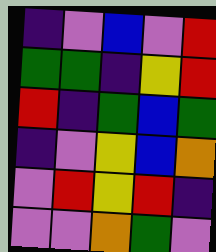[["indigo", "violet", "blue", "violet", "red"], ["green", "green", "indigo", "yellow", "red"], ["red", "indigo", "green", "blue", "green"], ["indigo", "violet", "yellow", "blue", "orange"], ["violet", "red", "yellow", "red", "indigo"], ["violet", "violet", "orange", "green", "violet"]]